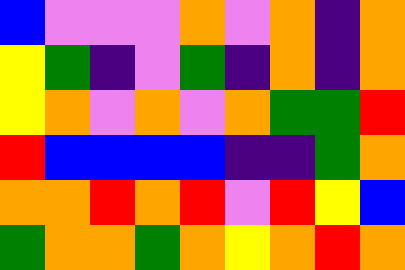[["blue", "violet", "violet", "violet", "orange", "violet", "orange", "indigo", "orange"], ["yellow", "green", "indigo", "violet", "green", "indigo", "orange", "indigo", "orange"], ["yellow", "orange", "violet", "orange", "violet", "orange", "green", "green", "red"], ["red", "blue", "blue", "blue", "blue", "indigo", "indigo", "green", "orange"], ["orange", "orange", "red", "orange", "red", "violet", "red", "yellow", "blue"], ["green", "orange", "orange", "green", "orange", "yellow", "orange", "red", "orange"]]